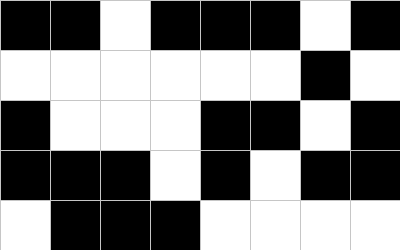[["black", "black", "white", "black", "black", "black", "white", "black"], ["white", "white", "white", "white", "white", "white", "black", "white"], ["black", "white", "white", "white", "black", "black", "white", "black"], ["black", "black", "black", "white", "black", "white", "black", "black"], ["white", "black", "black", "black", "white", "white", "white", "white"]]